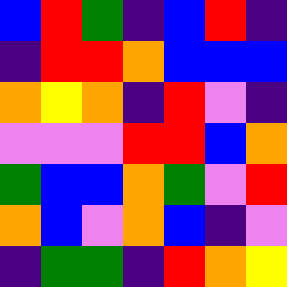[["blue", "red", "green", "indigo", "blue", "red", "indigo"], ["indigo", "red", "red", "orange", "blue", "blue", "blue"], ["orange", "yellow", "orange", "indigo", "red", "violet", "indigo"], ["violet", "violet", "violet", "red", "red", "blue", "orange"], ["green", "blue", "blue", "orange", "green", "violet", "red"], ["orange", "blue", "violet", "orange", "blue", "indigo", "violet"], ["indigo", "green", "green", "indigo", "red", "orange", "yellow"]]